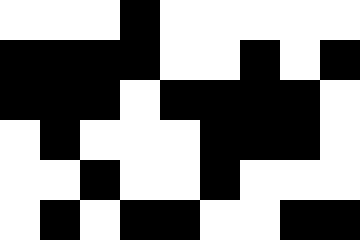[["white", "white", "white", "black", "white", "white", "white", "white", "white"], ["black", "black", "black", "black", "white", "white", "black", "white", "black"], ["black", "black", "black", "white", "black", "black", "black", "black", "white"], ["white", "black", "white", "white", "white", "black", "black", "black", "white"], ["white", "white", "black", "white", "white", "black", "white", "white", "white"], ["white", "black", "white", "black", "black", "white", "white", "black", "black"]]